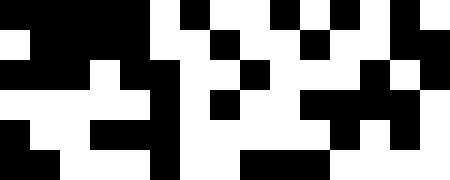[["black", "black", "black", "black", "black", "white", "black", "white", "white", "black", "white", "black", "white", "black", "white"], ["white", "black", "black", "black", "black", "white", "white", "black", "white", "white", "black", "white", "white", "black", "black"], ["black", "black", "black", "white", "black", "black", "white", "white", "black", "white", "white", "white", "black", "white", "black"], ["white", "white", "white", "white", "white", "black", "white", "black", "white", "white", "black", "black", "black", "black", "white"], ["black", "white", "white", "black", "black", "black", "white", "white", "white", "white", "white", "black", "white", "black", "white"], ["black", "black", "white", "white", "white", "black", "white", "white", "black", "black", "black", "white", "white", "white", "white"]]